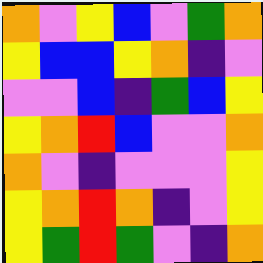[["orange", "violet", "yellow", "blue", "violet", "green", "orange"], ["yellow", "blue", "blue", "yellow", "orange", "indigo", "violet"], ["violet", "violet", "blue", "indigo", "green", "blue", "yellow"], ["yellow", "orange", "red", "blue", "violet", "violet", "orange"], ["orange", "violet", "indigo", "violet", "violet", "violet", "yellow"], ["yellow", "orange", "red", "orange", "indigo", "violet", "yellow"], ["yellow", "green", "red", "green", "violet", "indigo", "orange"]]